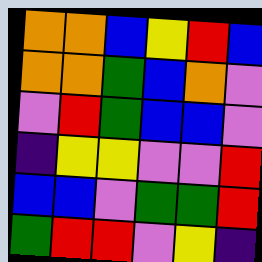[["orange", "orange", "blue", "yellow", "red", "blue"], ["orange", "orange", "green", "blue", "orange", "violet"], ["violet", "red", "green", "blue", "blue", "violet"], ["indigo", "yellow", "yellow", "violet", "violet", "red"], ["blue", "blue", "violet", "green", "green", "red"], ["green", "red", "red", "violet", "yellow", "indigo"]]